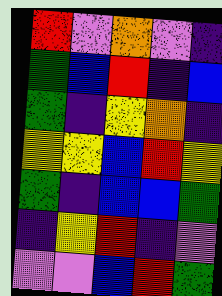[["red", "violet", "orange", "violet", "indigo"], ["green", "blue", "red", "indigo", "blue"], ["green", "indigo", "yellow", "orange", "indigo"], ["yellow", "yellow", "blue", "red", "yellow"], ["green", "indigo", "blue", "blue", "green"], ["indigo", "yellow", "red", "indigo", "violet"], ["violet", "violet", "blue", "red", "green"]]